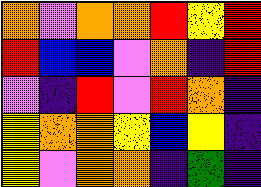[["orange", "violet", "orange", "orange", "red", "yellow", "red"], ["red", "blue", "blue", "violet", "orange", "indigo", "red"], ["violet", "indigo", "red", "violet", "red", "orange", "indigo"], ["yellow", "orange", "orange", "yellow", "blue", "yellow", "indigo"], ["yellow", "violet", "orange", "orange", "indigo", "green", "indigo"]]